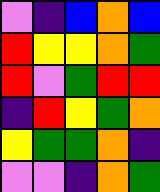[["violet", "indigo", "blue", "orange", "blue"], ["red", "yellow", "yellow", "orange", "green"], ["red", "violet", "green", "red", "red"], ["indigo", "red", "yellow", "green", "orange"], ["yellow", "green", "green", "orange", "indigo"], ["violet", "violet", "indigo", "orange", "green"]]